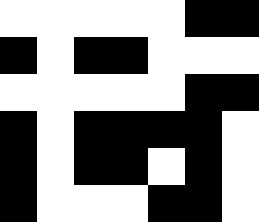[["white", "white", "white", "white", "white", "black", "black"], ["black", "white", "black", "black", "white", "white", "white"], ["white", "white", "white", "white", "white", "black", "black"], ["black", "white", "black", "black", "black", "black", "white"], ["black", "white", "black", "black", "white", "black", "white"], ["black", "white", "white", "white", "black", "black", "white"]]